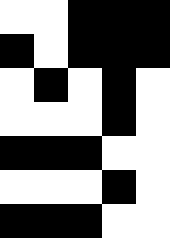[["white", "white", "black", "black", "black"], ["black", "white", "black", "black", "black"], ["white", "black", "white", "black", "white"], ["white", "white", "white", "black", "white"], ["black", "black", "black", "white", "white"], ["white", "white", "white", "black", "white"], ["black", "black", "black", "white", "white"]]